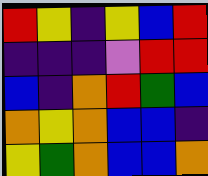[["red", "yellow", "indigo", "yellow", "blue", "red"], ["indigo", "indigo", "indigo", "violet", "red", "red"], ["blue", "indigo", "orange", "red", "green", "blue"], ["orange", "yellow", "orange", "blue", "blue", "indigo"], ["yellow", "green", "orange", "blue", "blue", "orange"]]